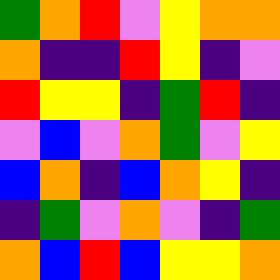[["green", "orange", "red", "violet", "yellow", "orange", "orange"], ["orange", "indigo", "indigo", "red", "yellow", "indigo", "violet"], ["red", "yellow", "yellow", "indigo", "green", "red", "indigo"], ["violet", "blue", "violet", "orange", "green", "violet", "yellow"], ["blue", "orange", "indigo", "blue", "orange", "yellow", "indigo"], ["indigo", "green", "violet", "orange", "violet", "indigo", "green"], ["orange", "blue", "red", "blue", "yellow", "yellow", "orange"]]